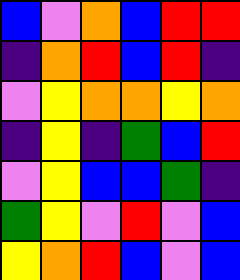[["blue", "violet", "orange", "blue", "red", "red"], ["indigo", "orange", "red", "blue", "red", "indigo"], ["violet", "yellow", "orange", "orange", "yellow", "orange"], ["indigo", "yellow", "indigo", "green", "blue", "red"], ["violet", "yellow", "blue", "blue", "green", "indigo"], ["green", "yellow", "violet", "red", "violet", "blue"], ["yellow", "orange", "red", "blue", "violet", "blue"]]